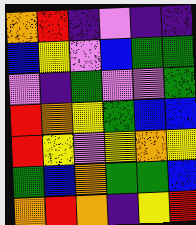[["orange", "red", "indigo", "violet", "indigo", "indigo"], ["blue", "yellow", "violet", "blue", "green", "green"], ["violet", "indigo", "green", "violet", "violet", "green"], ["red", "orange", "yellow", "green", "blue", "blue"], ["red", "yellow", "violet", "yellow", "orange", "yellow"], ["green", "blue", "orange", "green", "green", "blue"], ["orange", "red", "orange", "indigo", "yellow", "red"]]